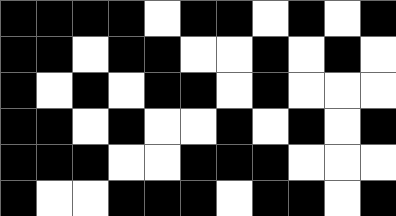[["black", "black", "black", "black", "white", "black", "black", "white", "black", "white", "black"], ["black", "black", "white", "black", "black", "white", "white", "black", "white", "black", "white"], ["black", "white", "black", "white", "black", "black", "white", "black", "white", "white", "white"], ["black", "black", "white", "black", "white", "white", "black", "white", "black", "white", "black"], ["black", "black", "black", "white", "white", "black", "black", "black", "white", "white", "white"], ["black", "white", "white", "black", "black", "black", "white", "black", "black", "white", "black"]]